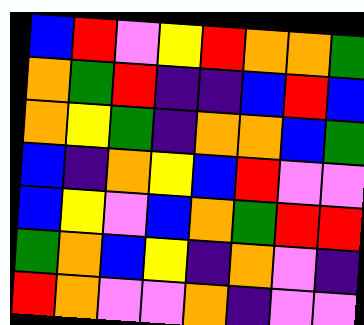[["blue", "red", "violet", "yellow", "red", "orange", "orange", "green"], ["orange", "green", "red", "indigo", "indigo", "blue", "red", "blue"], ["orange", "yellow", "green", "indigo", "orange", "orange", "blue", "green"], ["blue", "indigo", "orange", "yellow", "blue", "red", "violet", "violet"], ["blue", "yellow", "violet", "blue", "orange", "green", "red", "red"], ["green", "orange", "blue", "yellow", "indigo", "orange", "violet", "indigo"], ["red", "orange", "violet", "violet", "orange", "indigo", "violet", "violet"]]